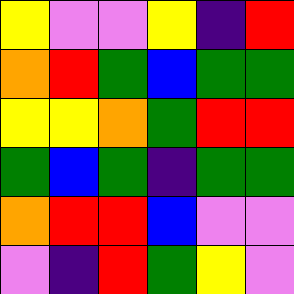[["yellow", "violet", "violet", "yellow", "indigo", "red"], ["orange", "red", "green", "blue", "green", "green"], ["yellow", "yellow", "orange", "green", "red", "red"], ["green", "blue", "green", "indigo", "green", "green"], ["orange", "red", "red", "blue", "violet", "violet"], ["violet", "indigo", "red", "green", "yellow", "violet"]]